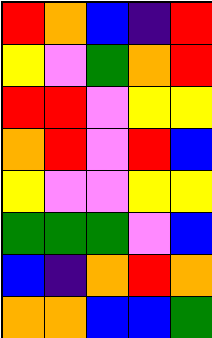[["red", "orange", "blue", "indigo", "red"], ["yellow", "violet", "green", "orange", "red"], ["red", "red", "violet", "yellow", "yellow"], ["orange", "red", "violet", "red", "blue"], ["yellow", "violet", "violet", "yellow", "yellow"], ["green", "green", "green", "violet", "blue"], ["blue", "indigo", "orange", "red", "orange"], ["orange", "orange", "blue", "blue", "green"]]